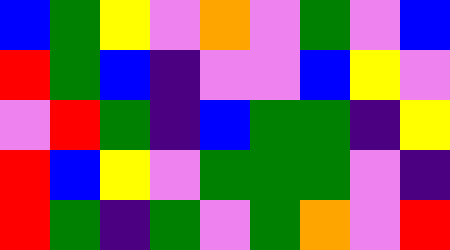[["blue", "green", "yellow", "violet", "orange", "violet", "green", "violet", "blue"], ["red", "green", "blue", "indigo", "violet", "violet", "blue", "yellow", "violet"], ["violet", "red", "green", "indigo", "blue", "green", "green", "indigo", "yellow"], ["red", "blue", "yellow", "violet", "green", "green", "green", "violet", "indigo"], ["red", "green", "indigo", "green", "violet", "green", "orange", "violet", "red"]]